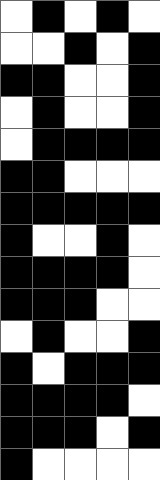[["white", "black", "white", "black", "white"], ["white", "white", "black", "white", "black"], ["black", "black", "white", "white", "black"], ["white", "black", "white", "white", "black"], ["white", "black", "black", "black", "black"], ["black", "black", "white", "white", "white"], ["black", "black", "black", "black", "black"], ["black", "white", "white", "black", "white"], ["black", "black", "black", "black", "white"], ["black", "black", "black", "white", "white"], ["white", "black", "white", "white", "black"], ["black", "white", "black", "black", "black"], ["black", "black", "black", "black", "white"], ["black", "black", "black", "white", "black"], ["black", "white", "white", "white", "white"]]